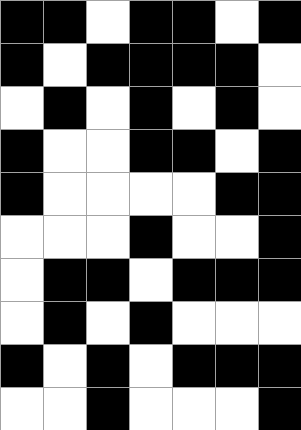[["black", "black", "white", "black", "black", "white", "black"], ["black", "white", "black", "black", "black", "black", "white"], ["white", "black", "white", "black", "white", "black", "white"], ["black", "white", "white", "black", "black", "white", "black"], ["black", "white", "white", "white", "white", "black", "black"], ["white", "white", "white", "black", "white", "white", "black"], ["white", "black", "black", "white", "black", "black", "black"], ["white", "black", "white", "black", "white", "white", "white"], ["black", "white", "black", "white", "black", "black", "black"], ["white", "white", "black", "white", "white", "white", "black"]]